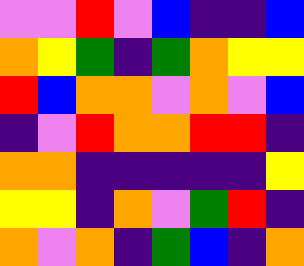[["violet", "violet", "red", "violet", "blue", "indigo", "indigo", "blue"], ["orange", "yellow", "green", "indigo", "green", "orange", "yellow", "yellow"], ["red", "blue", "orange", "orange", "violet", "orange", "violet", "blue"], ["indigo", "violet", "red", "orange", "orange", "red", "red", "indigo"], ["orange", "orange", "indigo", "indigo", "indigo", "indigo", "indigo", "yellow"], ["yellow", "yellow", "indigo", "orange", "violet", "green", "red", "indigo"], ["orange", "violet", "orange", "indigo", "green", "blue", "indigo", "orange"]]